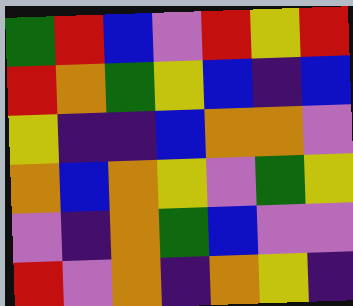[["green", "red", "blue", "violet", "red", "yellow", "red"], ["red", "orange", "green", "yellow", "blue", "indigo", "blue"], ["yellow", "indigo", "indigo", "blue", "orange", "orange", "violet"], ["orange", "blue", "orange", "yellow", "violet", "green", "yellow"], ["violet", "indigo", "orange", "green", "blue", "violet", "violet"], ["red", "violet", "orange", "indigo", "orange", "yellow", "indigo"]]